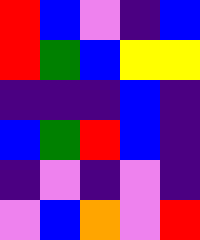[["red", "blue", "violet", "indigo", "blue"], ["red", "green", "blue", "yellow", "yellow"], ["indigo", "indigo", "indigo", "blue", "indigo"], ["blue", "green", "red", "blue", "indigo"], ["indigo", "violet", "indigo", "violet", "indigo"], ["violet", "blue", "orange", "violet", "red"]]